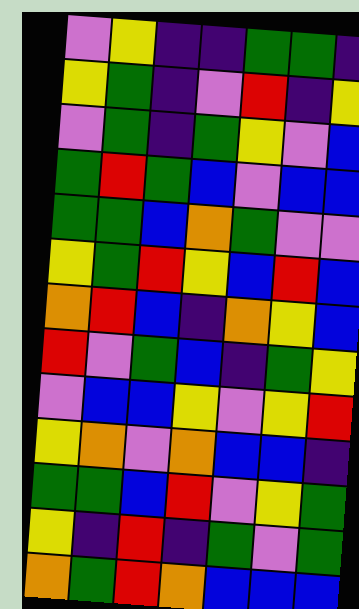[["violet", "yellow", "indigo", "indigo", "green", "green", "indigo"], ["yellow", "green", "indigo", "violet", "red", "indigo", "yellow"], ["violet", "green", "indigo", "green", "yellow", "violet", "blue"], ["green", "red", "green", "blue", "violet", "blue", "blue"], ["green", "green", "blue", "orange", "green", "violet", "violet"], ["yellow", "green", "red", "yellow", "blue", "red", "blue"], ["orange", "red", "blue", "indigo", "orange", "yellow", "blue"], ["red", "violet", "green", "blue", "indigo", "green", "yellow"], ["violet", "blue", "blue", "yellow", "violet", "yellow", "red"], ["yellow", "orange", "violet", "orange", "blue", "blue", "indigo"], ["green", "green", "blue", "red", "violet", "yellow", "green"], ["yellow", "indigo", "red", "indigo", "green", "violet", "green"], ["orange", "green", "red", "orange", "blue", "blue", "blue"]]